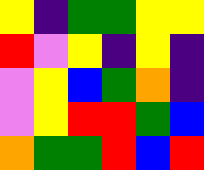[["yellow", "indigo", "green", "green", "yellow", "yellow"], ["red", "violet", "yellow", "indigo", "yellow", "indigo"], ["violet", "yellow", "blue", "green", "orange", "indigo"], ["violet", "yellow", "red", "red", "green", "blue"], ["orange", "green", "green", "red", "blue", "red"]]